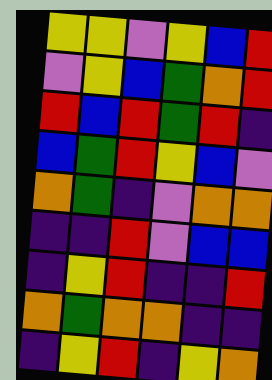[["yellow", "yellow", "violet", "yellow", "blue", "red"], ["violet", "yellow", "blue", "green", "orange", "red"], ["red", "blue", "red", "green", "red", "indigo"], ["blue", "green", "red", "yellow", "blue", "violet"], ["orange", "green", "indigo", "violet", "orange", "orange"], ["indigo", "indigo", "red", "violet", "blue", "blue"], ["indigo", "yellow", "red", "indigo", "indigo", "red"], ["orange", "green", "orange", "orange", "indigo", "indigo"], ["indigo", "yellow", "red", "indigo", "yellow", "orange"]]